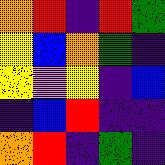[["orange", "red", "indigo", "red", "green"], ["yellow", "blue", "orange", "green", "indigo"], ["yellow", "violet", "yellow", "indigo", "blue"], ["indigo", "blue", "red", "indigo", "indigo"], ["orange", "red", "indigo", "green", "indigo"]]